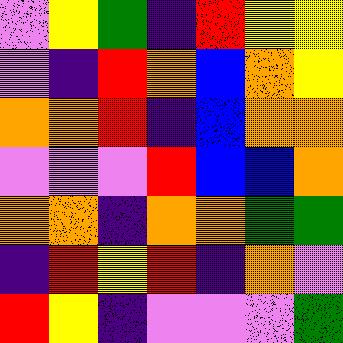[["violet", "yellow", "green", "indigo", "red", "yellow", "yellow"], ["violet", "indigo", "red", "orange", "blue", "orange", "yellow"], ["orange", "orange", "red", "indigo", "blue", "orange", "orange"], ["violet", "violet", "violet", "red", "blue", "blue", "orange"], ["orange", "orange", "indigo", "orange", "orange", "green", "green"], ["indigo", "red", "yellow", "red", "indigo", "orange", "violet"], ["red", "yellow", "indigo", "violet", "violet", "violet", "green"]]